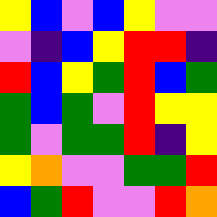[["yellow", "blue", "violet", "blue", "yellow", "violet", "violet"], ["violet", "indigo", "blue", "yellow", "red", "red", "indigo"], ["red", "blue", "yellow", "green", "red", "blue", "green"], ["green", "blue", "green", "violet", "red", "yellow", "yellow"], ["green", "violet", "green", "green", "red", "indigo", "yellow"], ["yellow", "orange", "violet", "violet", "green", "green", "red"], ["blue", "green", "red", "violet", "violet", "red", "orange"]]